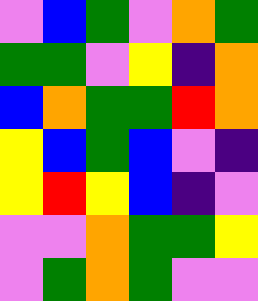[["violet", "blue", "green", "violet", "orange", "green"], ["green", "green", "violet", "yellow", "indigo", "orange"], ["blue", "orange", "green", "green", "red", "orange"], ["yellow", "blue", "green", "blue", "violet", "indigo"], ["yellow", "red", "yellow", "blue", "indigo", "violet"], ["violet", "violet", "orange", "green", "green", "yellow"], ["violet", "green", "orange", "green", "violet", "violet"]]